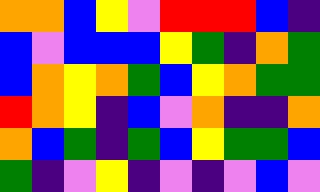[["orange", "orange", "blue", "yellow", "violet", "red", "red", "red", "blue", "indigo"], ["blue", "violet", "blue", "blue", "blue", "yellow", "green", "indigo", "orange", "green"], ["blue", "orange", "yellow", "orange", "green", "blue", "yellow", "orange", "green", "green"], ["red", "orange", "yellow", "indigo", "blue", "violet", "orange", "indigo", "indigo", "orange"], ["orange", "blue", "green", "indigo", "green", "blue", "yellow", "green", "green", "blue"], ["green", "indigo", "violet", "yellow", "indigo", "violet", "indigo", "violet", "blue", "violet"]]